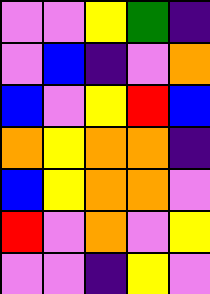[["violet", "violet", "yellow", "green", "indigo"], ["violet", "blue", "indigo", "violet", "orange"], ["blue", "violet", "yellow", "red", "blue"], ["orange", "yellow", "orange", "orange", "indigo"], ["blue", "yellow", "orange", "orange", "violet"], ["red", "violet", "orange", "violet", "yellow"], ["violet", "violet", "indigo", "yellow", "violet"]]